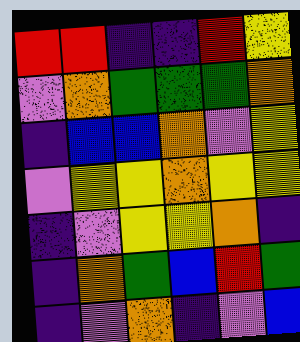[["red", "red", "indigo", "indigo", "red", "yellow"], ["violet", "orange", "green", "green", "green", "orange"], ["indigo", "blue", "blue", "orange", "violet", "yellow"], ["violet", "yellow", "yellow", "orange", "yellow", "yellow"], ["indigo", "violet", "yellow", "yellow", "orange", "indigo"], ["indigo", "orange", "green", "blue", "red", "green"], ["indigo", "violet", "orange", "indigo", "violet", "blue"]]